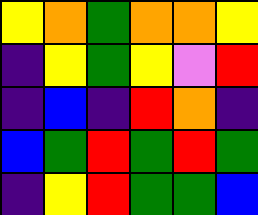[["yellow", "orange", "green", "orange", "orange", "yellow"], ["indigo", "yellow", "green", "yellow", "violet", "red"], ["indigo", "blue", "indigo", "red", "orange", "indigo"], ["blue", "green", "red", "green", "red", "green"], ["indigo", "yellow", "red", "green", "green", "blue"]]